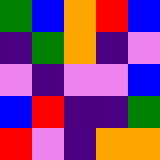[["green", "blue", "orange", "red", "blue"], ["indigo", "green", "orange", "indigo", "violet"], ["violet", "indigo", "violet", "violet", "blue"], ["blue", "red", "indigo", "indigo", "green"], ["red", "violet", "indigo", "orange", "orange"]]